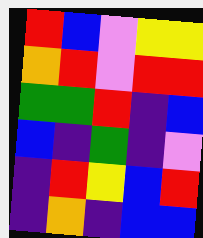[["red", "blue", "violet", "yellow", "yellow"], ["orange", "red", "violet", "red", "red"], ["green", "green", "red", "indigo", "blue"], ["blue", "indigo", "green", "indigo", "violet"], ["indigo", "red", "yellow", "blue", "red"], ["indigo", "orange", "indigo", "blue", "blue"]]